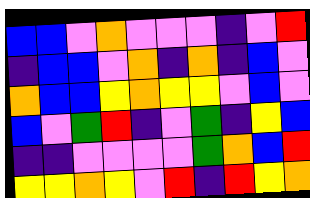[["blue", "blue", "violet", "orange", "violet", "violet", "violet", "indigo", "violet", "red"], ["indigo", "blue", "blue", "violet", "orange", "indigo", "orange", "indigo", "blue", "violet"], ["orange", "blue", "blue", "yellow", "orange", "yellow", "yellow", "violet", "blue", "violet"], ["blue", "violet", "green", "red", "indigo", "violet", "green", "indigo", "yellow", "blue"], ["indigo", "indigo", "violet", "violet", "violet", "violet", "green", "orange", "blue", "red"], ["yellow", "yellow", "orange", "yellow", "violet", "red", "indigo", "red", "yellow", "orange"]]